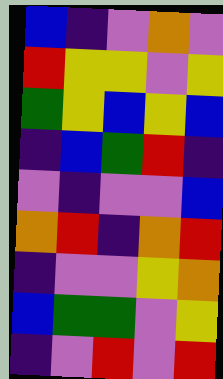[["blue", "indigo", "violet", "orange", "violet"], ["red", "yellow", "yellow", "violet", "yellow"], ["green", "yellow", "blue", "yellow", "blue"], ["indigo", "blue", "green", "red", "indigo"], ["violet", "indigo", "violet", "violet", "blue"], ["orange", "red", "indigo", "orange", "red"], ["indigo", "violet", "violet", "yellow", "orange"], ["blue", "green", "green", "violet", "yellow"], ["indigo", "violet", "red", "violet", "red"]]